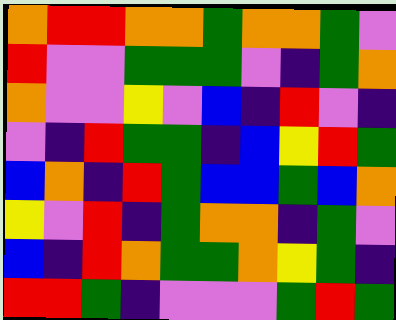[["orange", "red", "red", "orange", "orange", "green", "orange", "orange", "green", "violet"], ["red", "violet", "violet", "green", "green", "green", "violet", "indigo", "green", "orange"], ["orange", "violet", "violet", "yellow", "violet", "blue", "indigo", "red", "violet", "indigo"], ["violet", "indigo", "red", "green", "green", "indigo", "blue", "yellow", "red", "green"], ["blue", "orange", "indigo", "red", "green", "blue", "blue", "green", "blue", "orange"], ["yellow", "violet", "red", "indigo", "green", "orange", "orange", "indigo", "green", "violet"], ["blue", "indigo", "red", "orange", "green", "green", "orange", "yellow", "green", "indigo"], ["red", "red", "green", "indigo", "violet", "violet", "violet", "green", "red", "green"]]